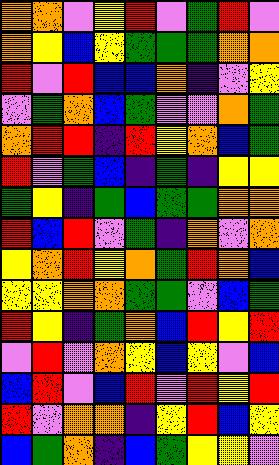[["orange", "orange", "violet", "yellow", "red", "violet", "green", "red", "violet"], ["orange", "yellow", "blue", "yellow", "green", "green", "green", "orange", "orange"], ["red", "violet", "red", "blue", "blue", "orange", "indigo", "violet", "yellow"], ["violet", "green", "orange", "blue", "green", "violet", "violet", "orange", "green"], ["orange", "red", "red", "indigo", "red", "yellow", "orange", "blue", "green"], ["red", "violet", "green", "blue", "indigo", "green", "indigo", "yellow", "yellow"], ["green", "yellow", "indigo", "green", "blue", "green", "green", "orange", "orange"], ["red", "blue", "red", "violet", "green", "indigo", "orange", "violet", "orange"], ["yellow", "orange", "red", "yellow", "orange", "green", "red", "orange", "blue"], ["yellow", "yellow", "orange", "orange", "green", "green", "violet", "blue", "green"], ["red", "yellow", "indigo", "green", "orange", "blue", "red", "yellow", "red"], ["violet", "red", "violet", "orange", "yellow", "blue", "yellow", "violet", "blue"], ["blue", "red", "violet", "blue", "red", "violet", "red", "yellow", "red"], ["red", "violet", "orange", "orange", "indigo", "yellow", "red", "blue", "yellow"], ["blue", "green", "orange", "indigo", "blue", "green", "yellow", "yellow", "violet"]]